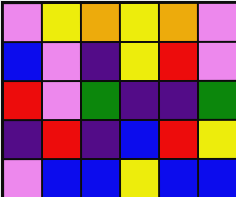[["violet", "yellow", "orange", "yellow", "orange", "violet"], ["blue", "violet", "indigo", "yellow", "red", "violet"], ["red", "violet", "green", "indigo", "indigo", "green"], ["indigo", "red", "indigo", "blue", "red", "yellow"], ["violet", "blue", "blue", "yellow", "blue", "blue"]]